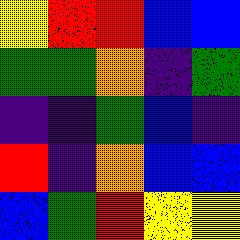[["yellow", "red", "red", "blue", "blue"], ["green", "green", "orange", "indigo", "green"], ["indigo", "indigo", "green", "blue", "indigo"], ["red", "indigo", "orange", "blue", "blue"], ["blue", "green", "red", "yellow", "yellow"]]